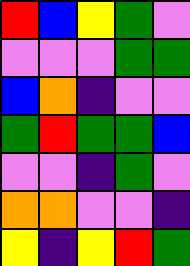[["red", "blue", "yellow", "green", "violet"], ["violet", "violet", "violet", "green", "green"], ["blue", "orange", "indigo", "violet", "violet"], ["green", "red", "green", "green", "blue"], ["violet", "violet", "indigo", "green", "violet"], ["orange", "orange", "violet", "violet", "indigo"], ["yellow", "indigo", "yellow", "red", "green"]]